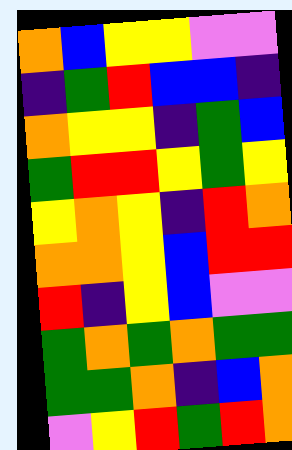[["orange", "blue", "yellow", "yellow", "violet", "violet"], ["indigo", "green", "red", "blue", "blue", "indigo"], ["orange", "yellow", "yellow", "indigo", "green", "blue"], ["green", "red", "red", "yellow", "green", "yellow"], ["yellow", "orange", "yellow", "indigo", "red", "orange"], ["orange", "orange", "yellow", "blue", "red", "red"], ["red", "indigo", "yellow", "blue", "violet", "violet"], ["green", "orange", "green", "orange", "green", "green"], ["green", "green", "orange", "indigo", "blue", "orange"], ["violet", "yellow", "red", "green", "red", "orange"]]